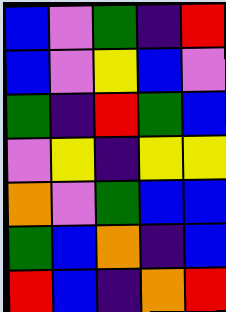[["blue", "violet", "green", "indigo", "red"], ["blue", "violet", "yellow", "blue", "violet"], ["green", "indigo", "red", "green", "blue"], ["violet", "yellow", "indigo", "yellow", "yellow"], ["orange", "violet", "green", "blue", "blue"], ["green", "blue", "orange", "indigo", "blue"], ["red", "blue", "indigo", "orange", "red"]]